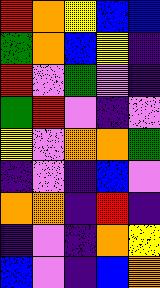[["red", "orange", "yellow", "blue", "blue"], ["green", "orange", "blue", "yellow", "indigo"], ["red", "violet", "green", "violet", "indigo"], ["green", "red", "violet", "indigo", "violet"], ["yellow", "violet", "orange", "orange", "green"], ["indigo", "violet", "indigo", "blue", "violet"], ["orange", "orange", "indigo", "red", "indigo"], ["indigo", "violet", "indigo", "orange", "yellow"], ["blue", "violet", "indigo", "blue", "orange"]]